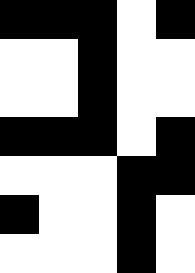[["black", "black", "black", "white", "black"], ["white", "white", "black", "white", "white"], ["white", "white", "black", "white", "white"], ["black", "black", "black", "white", "black"], ["white", "white", "white", "black", "black"], ["black", "white", "white", "black", "white"], ["white", "white", "white", "black", "white"]]